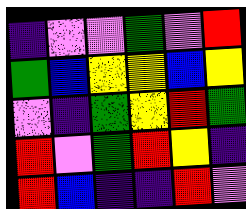[["indigo", "violet", "violet", "green", "violet", "red"], ["green", "blue", "yellow", "yellow", "blue", "yellow"], ["violet", "indigo", "green", "yellow", "red", "green"], ["red", "violet", "green", "red", "yellow", "indigo"], ["red", "blue", "indigo", "indigo", "red", "violet"]]